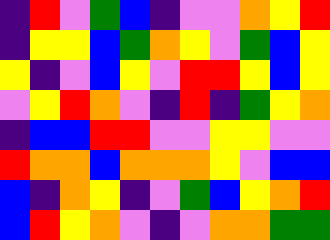[["indigo", "red", "violet", "green", "blue", "indigo", "violet", "violet", "orange", "yellow", "red"], ["indigo", "yellow", "yellow", "blue", "green", "orange", "yellow", "violet", "green", "blue", "yellow"], ["yellow", "indigo", "violet", "blue", "yellow", "violet", "red", "red", "yellow", "blue", "yellow"], ["violet", "yellow", "red", "orange", "violet", "indigo", "red", "indigo", "green", "yellow", "orange"], ["indigo", "blue", "blue", "red", "red", "violet", "violet", "yellow", "yellow", "violet", "violet"], ["red", "orange", "orange", "blue", "orange", "orange", "orange", "yellow", "violet", "blue", "blue"], ["blue", "indigo", "orange", "yellow", "indigo", "violet", "green", "blue", "yellow", "orange", "red"], ["blue", "red", "yellow", "orange", "violet", "indigo", "violet", "orange", "orange", "green", "green"]]